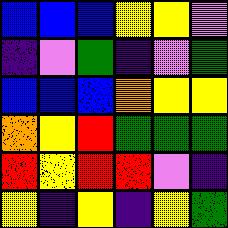[["blue", "blue", "blue", "yellow", "yellow", "violet"], ["indigo", "violet", "green", "indigo", "violet", "green"], ["blue", "blue", "blue", "orange", "yellow", "yellow"], ["orange", "yellow", "red", "green", "green", "green"], ["red", "yellow", "red", "red", "violet", "indigo"], ["yellow", "indigo", "yellow", "indigo", "yellow", "green"]]